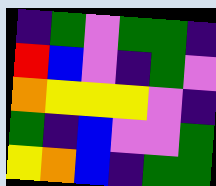[["indigo", "green", "violet", "green", "green", "indigo"], ["red", "blue", "violet", "indigo", "green", "violet"], ["orange", "yellow", "yellow", "yellow", "violet", "indigo"], ["green", "indigo", "blue", "violet", "violet", "green"], ["yellow", "orange", "blue", "indigo", "green", "green"]]